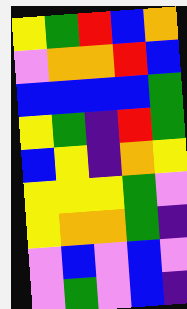[["yellow", "green", "red", "blue", "orange"], ["violet", "orange", "orange", "red", "blue"], ["blue", "blue", "blue", "blue", "green"], ["yellow", "green", "indigo", "red", "green"], ["blue", "yellow", "indigo", "orange", "yellow"], ["yellow", "yellow", "yellow", "green", "violet"], ["yellow", "orange", "orange", "green", "indigo"], ["violet", "blue", "violet", "blue", "violet"], ["violet", "green", "violet", "blue", "indigo"]]